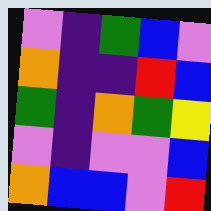[["violet", "indigo", "green", "blue", "violet"], ["orange", "indigo", "indigo", "red", "blue"], ["green", "indigo", "orange", "green", "yellow"], ["violet", "indigo", "violet", "violet", "blue"], ["orange", "blue", "blue", "violet", "red"]]